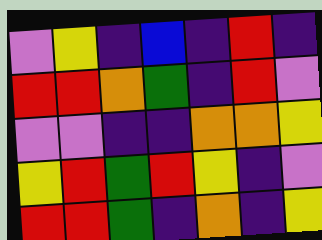[["violet", "yellow", "indigo", "blue", "indigo", "red", "indigo"], ["red", "red", "orange", "green", "indigo", "red", "violet"], ["violet", "violet", "indigo", "indigo", "orange", "orange", "yellow"], ["yellow", "red", "green", "red", "yellow", "indigo", "violet"], ["red", "red", "green", "indigo", "orange", "indigo", "yellow"]]